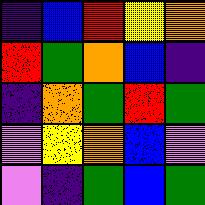[["indigo", "blue", "red", "yellow", "orange"], ["red", "green", "orange", "blue", "indigo"], ["indigo", "orange", "green", "red", "green"], ["violet", "yellow", "orange", "blue", "violet"], ["violet", "indigo", "green", "blue", "green"]]